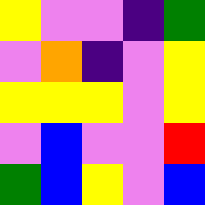[["yellow", "violet", "violet", "indigo", "green"], ["violet", "orange", "indigo", "violet", "yellow"], ["yellow", "yellow", "yellow", "violet", "yellow"], ["violet", "blue", "violet", "violet", "red"], ["green", "blue", "yellow", "violet", "blue"]]